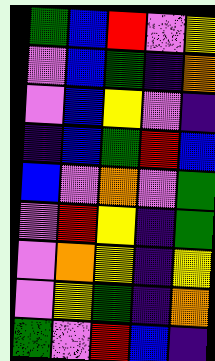[["green", "blue", "red", "violet", "yellow"], ["violet", "blue", "green", "indigo", "orange"], ["violet", "blue", "yellow", "violet", "indigo"], ["indigo", "blue", "green", "red", "blue"], ["blue", "violet", "orange", "violet", "green"], ["violet", "red", "yellow", "indigo", "green"], ["violet", "orange", "yellow", "indigo", "yellow"], ["violet", "yellow", "green", "indigo", "orange"], ["green", "violet", "red", "blue", "indigo"]]